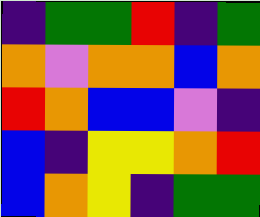[["indigo", "green", "green", "red", "indigo", "green"], ["orange", "violet", "orange", "orange", "blue", "orange"], ["red", "orange", "blue", "blue", "violet", "indigo"], ["blue", "indigo", "yellow", "yellow", "orange", "red"], ["blue", "orange", "yellow", "indigo", "green", "green"]]